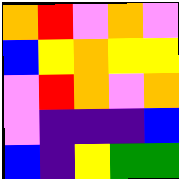[["orange", "red", "violet", "orange", "violet"], ["blue", "yellow", "orange", "yellow", "yellow"], ["violet", "red", "orange", "violet", "orange"], ["violet", "indigo", "indigo", "indigo", "blue"], ["blue", "indigo", "yellow", "green", "green"]]